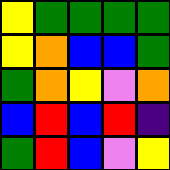[["yellow", "green", "green", "green", "green"], ["yellow", "orange", "blue", "blue", "green"], ["green", "orange", "yellow", "violet", "orange"], ["blue", "red", "blue", "red", "indigo"], ["green", "red", "blue", "violet", "yellow"]]